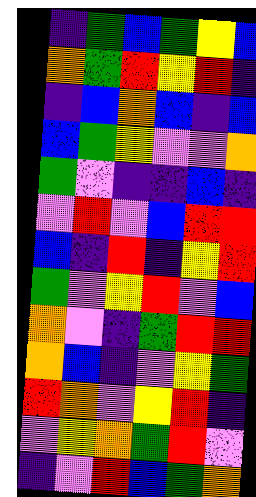[["indigo", "green", "blue", "green", "yellow", "blue"], ["orange", "green", "red", "yellow", "red", "indigo"], ["indigo", "blue", "orange", "blue", "indigo", "blue"], ["blue", "green", "yellow", "violet", "violet", "orange"], ["green", "violet", "indigo", "indigo", "blue", "indigo"], ["violet", "red", "violet", "blue", "red", "red"], ["blue", "indigo", "red", "indigo", "yellow", "red"], ["green", "violet", "yellow", "red", "violet", "blue"], ["orange", "violet", "indigo", "green", "red", "red"], ["orange", "blue", "indigo", "violet", "yellow", "green"], ["red", "orange", "violet", "yellow", "red", "indigo"], ["violet", "yellow", "orange", "green", "red", "violet"], ["indigo", "violet", "red", "blue", "green", "orange"]]